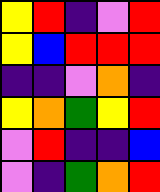[["yellow", "red", "indigo", "violet", "red"], ["yellow", "blue", "red", "red", "red"], ["indigo", "indigo", "violet", "orange", "indigo"], ["yellow", "orange", "green", "yellow", "red"], ["violet", "red", "indigo", "indigo", "blue"], ["violet", "indigo", "green", "orange", "red"]]